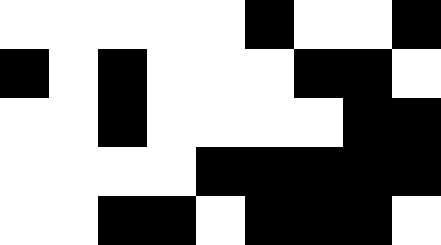[["white", "white", "white", "white", "white", "black", "white", "white", "black"], ["black", "white", "black", "white", "white", "white", "black", "black", "white"], ["white", "white", "black", "white", "white", "white", "white", "black", "black"], ["white", "white", "white", "white", "black", "black", "black", "black", "black"], ["white", "white", "black", "black", "white", "black", "black", "black", "white"]]